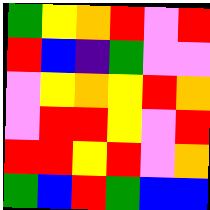[["green", "yellow", "orange", "red", "violet", "red"], ["red", "blue", "indigo", "green", "violet", "violet"], ["violet", "yellow", "orange", "yellow", "red", "orange"], ["violet", "red", "red", "yellow", "violet", "red"], ["red", "red", "yellow", "red", "violet", "orange"], ["green", "blue", "red", "green", "blue", "blue"]]